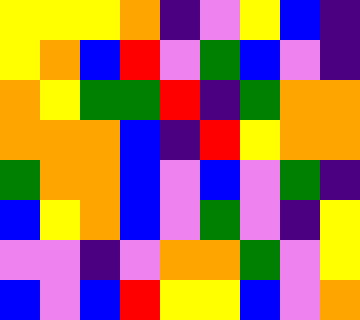[["yellow", "yellow", "yellow", "orange", "indigo", "violet", "yellow", "blue", "indigo"], ["yellow", "orange", "blue", "red", "violet", "green", "blue", "violet", "indigo"], ["orange", "yellow", "green", "green", "red", "indigo", "green", "orange", "orange"], ["orange", "orange", "orange", "blue", "indigo", "red", "yellow", "orange", "orange"], ["green", "orange", "orange", "blue", "violet", "blue", "violet", "green", "indigo"], ["blue", "yellow", "orange", "blue", "violet", "green", "violet", "indigo", "yellow"], ["violet", "violet", "indigo", "violet", "orange", "orange", "green", "violet", "yellow"], ["blue", "violet", "blue", "red", "yellow", "yellow", "blue", "violet", "orange"]]